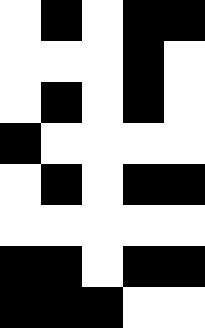[["white", "black", "white", "black", "black"], ["white", "white", "white", "black", "white"], ["white", "black", "white", "black", "white"], ["black", "white", "white", "white", "white"], ["white", "black", "white", "black", "black"], ["white", "white", "white", "white", "white"], ["black", "black", "white", "black", "black"], ["black", "black", "black", "white", "white"]]